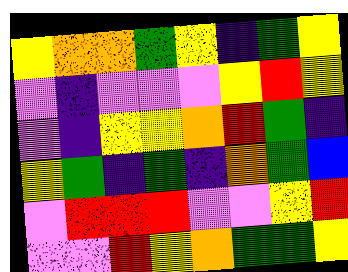[["yellow", "orange", "orange", "green", "yellow", "indigo", "green", "yellow"], ["violet", "indigo", "violet", "violet", "violet", "yellow", "red", "yellow"], ["violet", "indigo", "yellow", "yellow", "orange", "red", "green", "indigo"], ["yellow", "green", "indigo", "green", "indigo", "orange", "green", "blue"], ["violet", "red", "red", "red", "violet", "violet", "yellow", "red"], ["violet", "violet", "red", "yellow", "orange", "green", "green", "yellow"]]